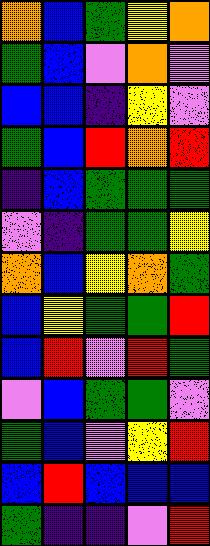[["orange", "blue", "green", "yellow", "orange"], ["green", "blue", "violet", "orange", "violet"], ["blue", "blue", "indigo", "yellow", "violet"], ["green", "blue", "red", "orange", "red"], ["indigo", "blue", "green", "green", "green"], ["violet", "indigo", "green", "green", "yellow"], ["orange", "blue", "yellow", "orange", "green"], ["blue", "yellow", "green", "green", "red"], ["blue", "red", "violet", "red", "green"], ["violet", "blue", "green", "green", "violet"], ["green", "blue", "violet", "yellow", "red"], ["blue", "red", "blue", "blue", "blue"], ["green", "indigo", "indigo", "violet", "red"]]